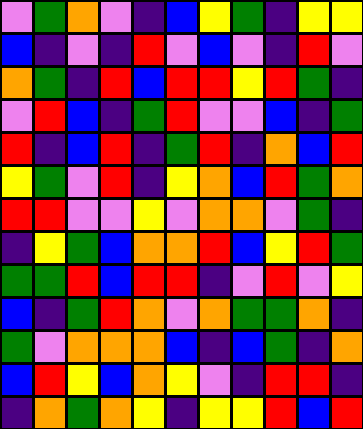[["violet", "green", "orange", "violet", "indigo", "blue", "yellow", "green", "indigo", "yellow", "yellow"], ["blue", "indigo", "violet", "indigo", "red", "violet", "blue", "violet", "indigo", "red", "violet"], ["orange", "green", "indigo", "red", "blue", "red", "red", "yellow", "red", "green", "indigo"], ["violet", "red", "blue", "indigo", "green", "red", "violet", "violet", "blue", "indigo", "green"], ["red", "indigo", "blue", "red", "indigo", "green", "red", "indigo", "orange", "blue", "red"], ["yellow", "green", "violet", "red", "indigo", "yellow", "orange", "blue", "red", "green", "orange"], ["red", "red", "violet", "violet", "yellow", "violet", "orange", "orange", "violet", "green", "indigo"], ["indigo", "yellow", "green", "blue", "orange", "orange", "red", "blue", "yellow", "red", "green"], ["green", "green", "red", "blue", "red", "red", "indigo", "violet", "red", "violet", "yellow"], ["blue", "indigo", "green", "red", "orange", "violet", "orange", "green", "green", "orange", "indigo"], ["green", "violet", "orange", "orange", "orange", "blue", "indigo", "blue", "green", "indigo", "orange"], ["blue", "red", "yellow", "blue", "orange", "yellow", "violet", "indigo", "red", "red", "indigo"], ["indigo", "orange", "green", "orange", "yellow", "indigo", "yellow", "yellow", "red", "blue", "red"]]